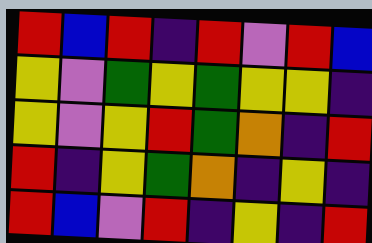[["red", "blue", "red", "indigo", "red", "violet", "red", "blue"], ["yellow", "violet", "green", "yellow", "green", "yellow", "yellow", "indigo"], ["yellow", "violet", "yellow", "red", "green", "orange", "indigo", "red"], ["red", "indigo", "yellow", "green", "orange", "indigo", "yellow", "indigo"], ["red", "blue", "violet", "red", "indigo", "yellow", "indigo", "red"]]